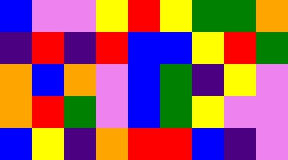[["blue", "violet", "violet", "yellow", "red", "yellow", "green", "green", "orange"], ["indigo", "red", "indigo", "red", "blue", "blue", "yellow", "red", "green"], ["orange", "blue", "orange", "violet", "blue", "green", "indigo", "yellow", "violet"], ["orange", "red", "green", "violet", "blue", "green", "yellow", "violet", "violet"], ["blue", "yellow", "indigo", "orange", "red", "red", "blue", "indigo", "violet"]]